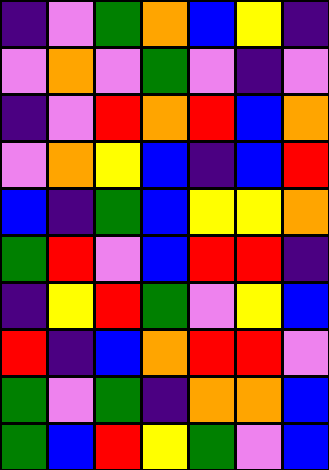[["indigo", "violet", "green", "orange", "blue", "yellow", "indigo"], ["violet", "orange", "violet", "green", "violet", "indigo", "violet"], ["indigo", "violet", "red", "orange", "red", "blue", "orange"], ["violet", "orange", "yellow", "blue", "indigo", "blue", "red"], ["blue", "indigo", "green", "blue", "yellow", "yellow", "orange"], ["green", "red", "violet", "blue", "red", "red", "indigo"], ["indigo", "yellow", "red", "green", "violet", "yellow", "blue"], ["red", "indigo", "blue", "orange", "red", "red", "violet"], ["green", "violet", "green", "indigo", "orange", "orange", "blue"], ["green", "blue", "red", "yellow", "green", "violet", "blue"]]